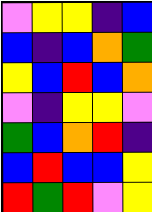[["violet", "yellow", "yellow", "indigo", "blue"], ["blue", "indigo", "blue", "orange", "green"], ["yellow", "blue", "red", "blue", "orange"], ["violet", "indigo", "yellow", "yellow", "violet"], ["green", "blue", "orange", "red", "indigo"], ["blue", "red", "blue", "blue", "yellow"], ["red", "green", "red", "violet", "yellow"]]